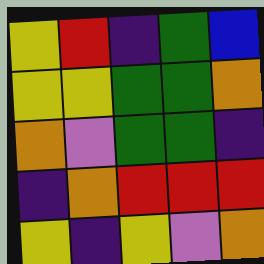[["yellow", "red", "indigo", "green", "blue"], ["yellow", "yellow", "green", "green", "orange"], ["orange", "violet", "green", "green", "indigo"], ["indigo", "orange", "red", "red", "red"], ["yellow", "indigo", "yellow", "violet", "orange"]]